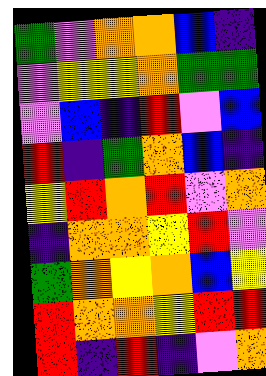[["green", "violet", "orange", "orange", "blue", "indigo"], ["violet", "yellow", "yellow", "orange", "green", "green"], ["violet", "blue", "indigo", "red", "violet", "blue"], ["red", "indigo", "green", "orange", "blue", "indigo"], ["yellow", "red", "orange", "red", "violet", "orange"], ["indigo", "orange", "orange", "yellow", "red", "violet"], ["green", "orange", "yellow", "orange", "blue", "yellow"], ["red", "orange", "orange", "yellow", "red", "red"], ["red", "indigo", "red", "indigo", "violet", "orange"]]